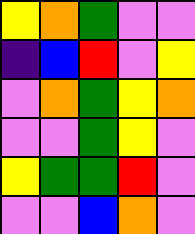[["yellow", "orange", "green", "violet", "violet"], ["indigo", "blue", "red", "violet", "yellow"], ["violet", "orange", "green", "yellow", "orange"], ["violet", "violet", "green", "yellow", "violet"], ["yellow", "green", "green", "red", "violet"], ["violet", "violet", "blue", "orange", "violet"]]